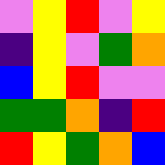[["violet", "yellow", "red", "violet", "yellow"], ["indigo", "yellow", "violet", "green", "orange"], ["blue", "yellow", "red", "violet", "violet"], ["green", "green", "orange", "indigo", "red"], ["red", "yellow", "green", "orange", "blue"]]